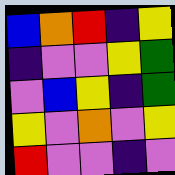[["blue", "orange", "red", "indigo", "yellow"], ["indigo", "violet", "violet", "yellow", "green"], ["violet", "blue", "yellow", "indigo", "green"], ["yellow", "violet", "orange", "violet", "yellow"], ["red", "violet", "violet", "indigo", "violet"]]